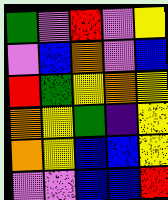[["green", "violet", "red", "violet", "yellow"], ["violet", "blue", "orange", "violet", "blue"], ["red", "green", "yellow", "orange", "yellow"], ["orange", "yellow", "green", "indigo", "yellow"], ["orange", "yellow", "blue", "blue", "yellow"], ["violet", "violet", "blue", "blue", "red"]]